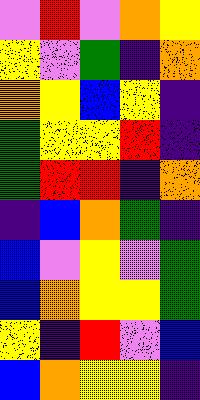[["violet", "red", "violet", "orange", "yellow"], ["yellow", "violet", "green", "indigo", "orange"], ["orange", "yellow", "blue", "yellow", "indigo"], ["green", "yellow", "yellow", "red", "indigo"], ["green", "red", "red", "indigo", "orange"], ["indigo", "blue", "orange", "green", "indigo"], ["blue", "violet", "yellow", "violet", "green"], ["blue", "orange", "yellow", "yellow", "green"], ["yellow", "indigo", "red", "violet", "blue"], ["blue", "orange", "yellow", "yellow", "indigo"]]